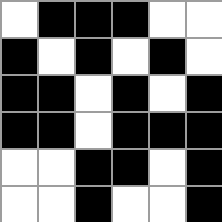[["white", "black", "black", "black", "white", "white"], ["black", "white", "black", "white", "black", "white"], ["black", "black", "white", "black", "white", "black"], ["black", "black", "white", "black", "black", "black"], ["white", "white", "black", "black", "white", "black"], ["white", "white", "black", "white", "white", "black"]]